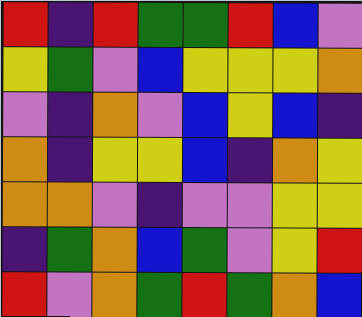[["red", "indigo", "red", "green", "green", "red", "blue", "violet"], ["yellow", "green", "violet", "blue", "yellow", "yellow", "yellow", "orange"], ["violet", "indigo", "orange", "violet", "blue", "yellow", "blue", "indigo"], ["orange", "indigo", "yellow", "yellow", "blue", "indigo", "orange", "yellow"], ["orange", "orange", "violet", "indigo", "violet", "violet", "yellow", "yellow"], ["indigo", "green", "orange", "blue", "green", "violet", "yellow", "red"], ["red", "violet", "orange", "green", "red", "green", "orange", "blue"]]